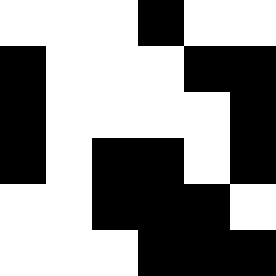[["white", "white", "white", "black", "white", "white"], ["black", "white", "white", "white", "black", "black"], ["black", "white", "white", "white", "white", "black"], ["black", "white", "black", "black", "white", "black"], ["white", "white", "black", "black", "black", "white"], ["white", "white", "white", "black", "black", "black"]]